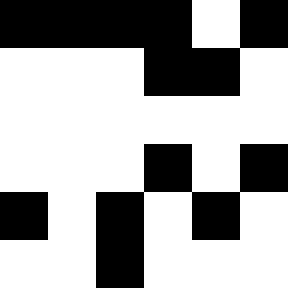[["black", "black", "black", "black", "white", "black"], ["white", "white", "white", "black", "black", "white"], ["white", "white", "white", "white", "white", "white"], ["white", "white", "white", "black", "white", "black"], ["black", "white", "black", "white", "black", "white"], ["white", "white", "black", "white", "white", "white"]]